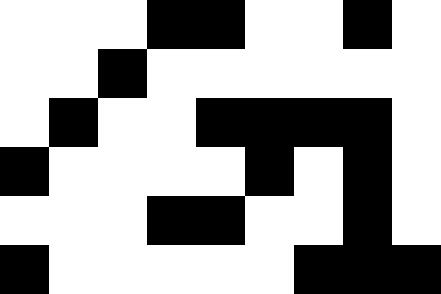[["white", "white", "white", "black", "black", "white", "white", "black", "white"], ["white", "white", "black", "white", "white", "white", "white", "white", "white"], ["white", "black", "white", "white", "black", "black", "black", "black", "white"], ["black", "white", "white", "white", "white", "black", "white", "black", "white"], ["white", "white", "white", "black", "black", "white", "white", "black", "white"], ["black", "white", "white", "white", "white", "white", "black", "black", "black"]]